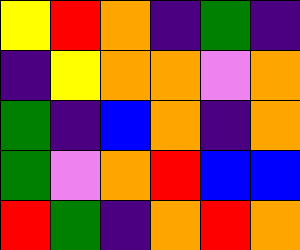[["yellow", "red", "orange", "indigo", "green", "indigo"], ["indigo", "yellow", "orange", "orange", "violet", "orange"], ["green", "indigo", "blue", "orange", "indigo", "orange"], ["green", "violet", "orange", "red", "blue", "blue"], ["red", "green", "indigo", "orange", "red", "orange"]]